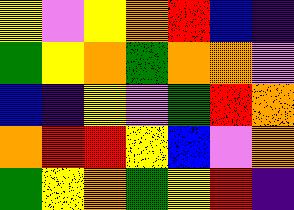[["yellow", "violet", "yellow", "orange", "red", "blue", "indigo"], ["green", "yellow", "orange", "green", "orange", "orange", "violet"], ["blue", "indigo", "yellow", "violet", "green", "red", "orange"], ["orange", "red", "red", "yellow", "blue", "violet", "orange"], ["green", "yellow", "orange", "green", "yellow", "red", "indigo"]]